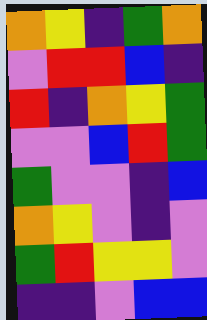[["orange", "yellow", "indigo", "green", "orange"], ["violet", "red", "red", "blue", "indigo"], ["red", "indigo", "orange", "yellow", "green"], ["violet", "violet", "blue", "red", "green"], ["green", "violet", "violet", "indigo", "blue"], ["orange", "yellow", "violet", "indigo", "violet"], ["green", "red", "yellow", "yellow", "violet"], ["indigo", "indigo", "violet", "blue", "blue"]]